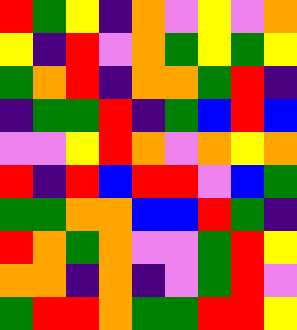[["red", "green", "yellow", "indigo", "orange", "violet", "yellow", "violet", "orange"], ["yellow", "indigo", "red", "violet", "orange", "green", "yellow", "green", "yellow"], ["green", "orange", "red", "indigo", "orange", "orange", "green", "red", "indigo"], ["indigo", "green", "green", "red", "indigo", "green", "blue", "red", "blue"], ["violet", "violet", "yellow", "red", "orange", "violet", "orange", "yellow", "orange"], ["red", "indigo", "red", "blue", "red", "red", "violet", "blue", "green"], ["green", "green", "orange", "orange", "blue", "blue", "red", "green", "indigo"], ["red", "orange", "green", "orange", "violet", "violet", "green", "red", "yellow"], ["orange", "orange", "indigo", "orange", "indigo", "violet", "green", "red", "violet"], ["green", "red", "red", "orange", "green", "green", "red", "red", "yellow"]]